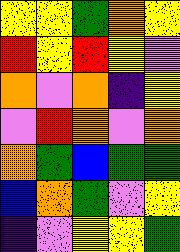[["yellow", "yellow", "green", "orange", "yellow"], ["red", "yellow", "red", "yellow", "violet"], ["orange", "violet", "orange", "indigo", "yellow"], ["violet", "red", "orange", "violet", "orange"], ["orange", "green", "blue", "green", "green"], ["blue", "orange", "green", "violet", "yellow"], ["indigo", "violet", "yellow", "yellow", "green"]]